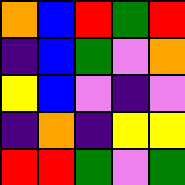[["orange", "blue", "red", "green", "red"], ["indigo", "blue", "green", "violet", "orange"], ["yellow", "blue", "violet", "indigo", "violet"], ["indigo", "orange", "indigo", "yellow", "yellow"], ["red", "red", "green", "violet", "green"]]